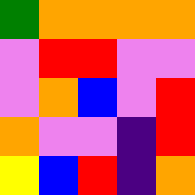[["green", "orange", "orange", "orange", "orange"], ["violet", "red", "red", "violet", "violet"], ["violet", "orange", "blue", "violet", "red"], ["orange", "violet", "violet", "indigo", "red"], ["yellow", "blue", "red", "indigo", "orange"]]